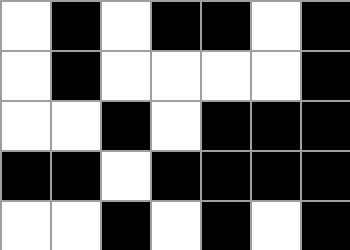[["white", "black", "white", "black", "black", "white", "black"], ["white", "black", "white", "white", "white", "white", "black"], ["white", "white", "black", "white", "black", "black", "black"], ["black", "black", "white", "black", "black", "black", "black"], ["white", "white", "black", "white", "black", "white", "black"]]